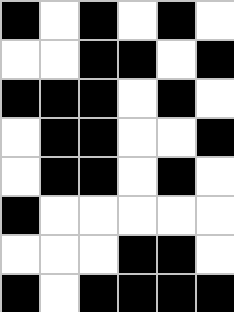[["black", "white", "black", "white", "black", "white"], ["white", "white", "black", "black", "white", "black"], ["black", "black", "black", "white", "black", "white"], ["white", "black", "black", "white", "white", "black"], ["white", "black", "black", "white", "black", "white"], ["black", "white", "white", "white", "white", "white"], ["white", "white", "white", "black", "black", "white"], ["black", "white", "black", "black", "black", "black"]]